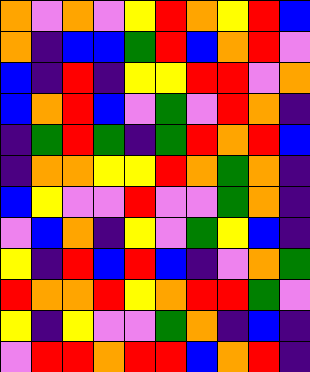[["orange", "violet", "orange", "violet", "yellow", "red", "orange", "yellow", "red", "blue"], ["orange", "indigo", "blue", "blue", "green", "red", "blue", "orange", "red", "violet"], ["blue", "indigo", "red", "indigo", "yellow", "yellow", "red", "red", "violet", "orange"], ["blue", "orange", "red", "blue", "violet", "green", "violet", "red", "orange", "indigo"], ["indigo", "green", "red", "green", "indigo", "green", "red", "orange", "red", "blue"], ["indigo", "orange", "orange", "yellow", "yellow", "red", "orange", "green", "orange", "indigo"], ["blue", "yellow", "violet", "violet", "red", "violet", "violet", "green", "orange", "indigo"], ["violet", "blue", "orange", "indigo", "yellow", "violet", "green", "yellow", "blue", "indigo"], ["yellow", "indigo", "red", "blue", "red", "blue", "indigo", "violet", "orange", "green"], ["red", "orange", "orange", "red", "yellow", "orange", "red", "red", "green", "violet"], ["yellow", "indigo", "yellow", "violet", "violet", "green", "orange", "indigo", "blue", "indigo"], ["violet", "red", "red", "orange", "red", "red", "blue", "orange", "red", "indigo"]]